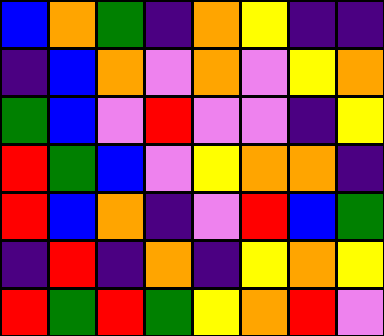[["blue", "orange", "green", "indigo", "orange", "yellow", "indigo", "indigo"], ["indigo", "blue", "orange", "violet", "orange", "violet", "yellow", "orange"], ["green", "blue", "violet", "red", "violet", "violet", "indigo", "yellow"], ["red", "green", "blue", "violet", "yellow", "orange", "orange", "indigo"], ["red", "blue", "orange", "indigo", "violet", "red", "blue", "green"], ["indigo", "red", "indigo", "orange", "indigo", "yellow", "orange", "yellow"], ["red", "green", "red", "green", "yellow", "orange", "red", "violet"]]